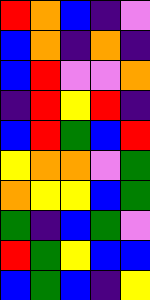[["red", "orange", "blue", "indigo", "violet"], ["blue", "orange", "indigo", "orange", "indigo"], ["blue", "red", "violet", "violet", "orange"], ["indigo", "red", "yellow", "red", "indigo"], ["blue", "red", "green", "blue", "red"], ["yellow", "orange", "orange", "violet", "green"], ["orange", "yellow", "yellow", "blue", "green"], ["green", "indigo", "blue", "green", "violet"], ["red", "green", "yellow", "blue", "blue"], ["blue", "green", "blue", "indigo", "yellow"]]